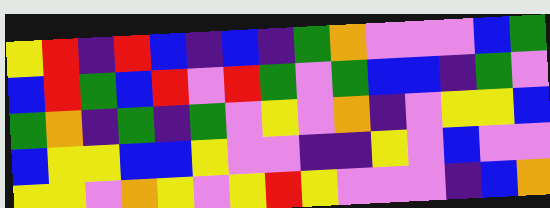[["yellow", "red", "indigo", "red", "blue", "indigo", "blue", "indigo", "green", "orange", "violet", "violet", "violet", "blue", "green"], ["blue", "red", "green", "blue", "red", "violet", "red", "green", "violet", "green", "blue", "blue", "indigo", "green", "violet"], ["green", "orange", "indigo", "green", "indigo", "green", "violet", "yellow", "violet", "orange", "indigo", "violet", "yellow", "yellow", "blue"], ["blue", "yellow", "yellow", "blue", "blue", "yellow", "violet", "violet", "indigo", "indigo", "yellow", "violet", "blue", "violet", "violet"], ["yellow", "yellow", "violet", "orange", "yellow", "violet", "yellow", "red", "yellow", "violet", "violet", "violet", "indigo", "blue", "orange"]]